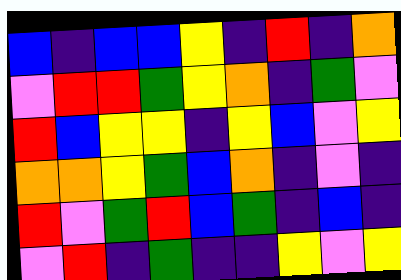[["blue", "indigo", "blue", "blue", "yellow", "indigo", "red", "indigo", "orange"], ["violet", "red", "red", "green", "yellow", "orange", "indigo", "green", "violet"], ["red", "blue", "yellow", "yellow", "indigo", "yellow", "blue", "violet", "yellow"], ["orange", "orange", "yellow", "green", "blue", "orange", "indigo", "violet", "indigo"], ["red", "violet", "green", "red", "blue", "green", "indigo", "blue", "indigo"], ["violet", "red", "indigo", "green", "indigo", "indigo", "yellow", "violet", "yellow"]]